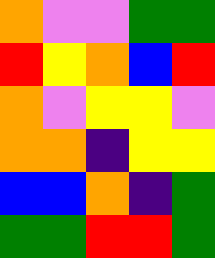[["orange", "violet", "violet", "green", "green"], ["red", "yellow", "orange", "blue", "red"], ["orange", "violet", "yellow", "yellow", "violet"], ["orange", "orange", "indigo", "yellow", "yellow"], ["blue", "blue", "orange", "indigo", "green"], ["green", "green", "red", "red", "green"]]